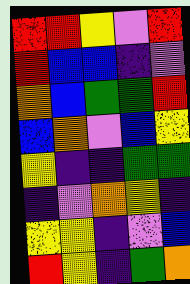[["red", "red", "yellow", "violet", "red"], ["red", "blue", "blue", "indigo", "violet"], ["orange", "blue", "green", "green", "red"], ["blue", "orange", "violet", "blue", "yellow"], ["yellow", "indigo", "indigo", "green", "green"], ["indigo", "violet", "orange", "yellow", "indigo"], ["yellow", "yellow", "indigo", "violet", "blue"], ["red", "yellow", "indigo", "green", "orange"]]